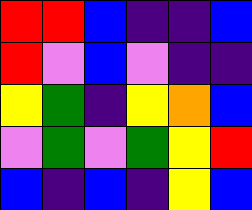[["red", "red", "blue", "indigo", "indigo", "blue"], ["red", "violet", "blue", "violet", "indigo", "indigo"], ["yellow", "green", "indigo", "yellow", "orange", "blue"], ["violet", "green", "violet", "green", "yellow", "red"], ["blue", "indigo", "blue", "indigo", "yellow", "blue"]]